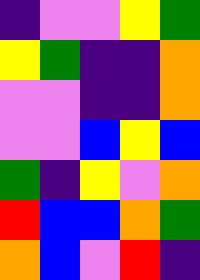[["indigo", "violet", "violet", "yellow", "green"], ["yellow", "green", "indigo", "indigo", "orange"], ["violet", "violet", "indigo", "indigo", "orange"], ["violet", "violet", "blue", "yellow", "blue"], ["green", "indigo", "yellow", "violet", "orange"], ["red", "blue", "blue", "orange", "green"], ["orange", "blue", "violet", "red", "indigo"]]